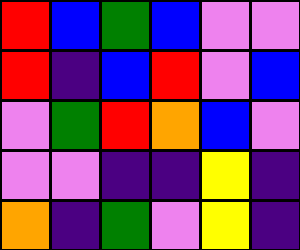[["red", "blue", "green", "blue", "violet", "violet"], ["red", "indigo", "blue", "red", "violet", "blue"], ["violet", "green", "red", "orange", "blue", "violet"], ["violet", "violet", "indigo", "indigo", "yellow", "indigo"], ["orange", "indigo", "green", "violet", "yellow", "indigo"]]